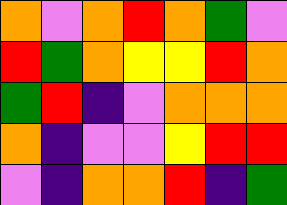[["orange", "violet", "orange", "red", "orange", "green", "violet"], ["red", "green", "orange", "yellow", "yellow", "red", "orange"], ["green", "red", "indigo", "violet", "orange", "orange", "orange"], ["orange", "indigo", "violet", "violet", "yellow", "red", "red"], ["violet", "indigo", "orange", "orange", "red", "indigo", "green"]]